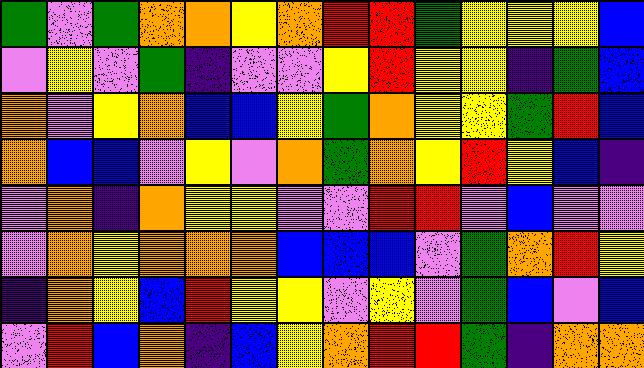[["green", "violet", "green", "orange", "orange", "yellow", "orange", "red", "red", "green", "yellow", "yellow", "yellow", "blue"], ["violet", "yellow", "violet", "green", "indigo", "violet", "violet", "yellow", "red", "yellow", "yellow", "indigo", "green", "blue"], ["orange", "violet", "yellow", "orange", "blue", "blue", "yellow", "green", "orange", "yellow", "yellow", "green", "red", "blue"], ["orange", "blue", "blue", "violet", "yellow", "violet", "orange", "green", "orange", "yellow", "red", "yellow", "blue", "indigo"], ["violet", "orange", "indigo", "orange", "yellow", "yellow", "violet", "violet", "red", "red", "violet", "blue", "violet", "violet"], ["violet", "orange", "yellow", "orange", "orange", "orange", "blue", "blue", "blue", "violet", "green", "orange", "red", "yellow"], ["indigo", "orange", "yellow", "blue", "red", "yellow", "yellow", "violet", "yellow", "violet", "green", "blue", "violet", "blue"], ["violet", "red", "blue", "orange", "indigo", "blue", "yellow", "orange", "red", "red", "green", "indigo", "orange", "orange"]]